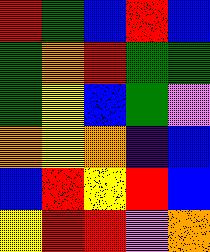[["red", "green", "blue", "red", "blue"], ["green", "orange", "red", "green", "green"], ["green", "yellow", "blue", "green", "violet"], ["orange", "yellow", "orange", "indigo", "blue"], ["blue", "red", "yellow", "red", "blue"], ["yellow", "red", "red", "violet", "orange"]]